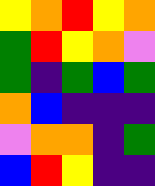[["yellow", "orange", "red", "yellow", "orange"], ["green", "red", "yellow", "orange", "violet"], ["green", "indigo", "green", "blue", "green"], ["orange", "blue", "indigo", "indigo", "indigo"], ["violet", "orange", "orange", "indigo", "green"], ["blue", "red", "yellow", "indigo", "indigo"]]